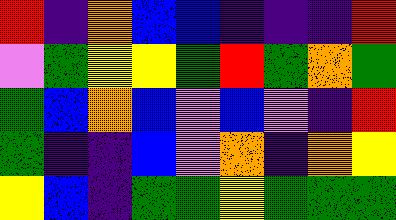[["red", "indigo", "orange", "blue", "blue", "indigo", "indigo", "indigo", "red"], ["violet", "green", "yellow", "yellow", "green", "red", "green", "orange", "green"], ["green", "blue", "orange", "blue", "violet", "blue", "violet", "indigo", "red"], ["green", "indigo", "indigo", "blue", "violet", "orange", "indigo", "orange", "yellow"], ["yellow", "blue", "indigo", "green", "green", "yellow", "green", "green", "green"]]